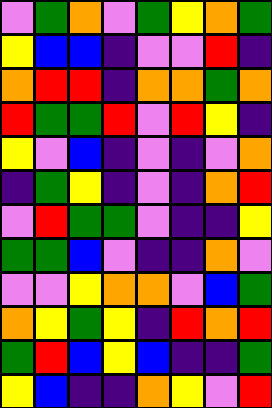[["violet", "green", "orange", "violet", "green", "yellow", "orange", "green"], ["yellow", "blue", "blue", "indigo", "violet", "violet", "red", "indigo"], ["orange", "red", "red", "indigo", "orange", "orange", "green", "orange"], ["red", "green", "green", "red", "violet", "red", "yellow", "indigo"], ["yellow", "violet", "blue", "indigo", "violet", "indigo", "violet", "orange"], ["indigo", "green", "yellow", "indigo", "violet", "indigo", "orange", "red"], ["violet", "red", "green", "green", "violet", "indigo", "indigo", "yellow"], ["green", "green", "blue", "violet", "indigo", "indigo", "orange", "violet"], ["violet", "violet", "yellow", "orange", "orange", "violet", "blue", "green"], ["orange", "yellow", "green", "yellow", "indigo", "red", "orange", "red"], ["green", "red", "blue", "yellow", "blue", "indigo", "indigo", "green"], ["yellow", "blue", "indigo", "indigo", "orange", "yellow", "violet", "red"]]